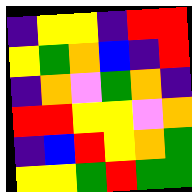[["indigo", "yellow", "yellow", "indigo", "red", "red"], ["yellow", "green", "orange", "blue", "indigo", "red"], ["indigo", "orange", "violet", "green", "orange", "indigo"], ["red", "red", "yellow", "yellow", "violet", "orange"], ["indigo", "blue", "red", "yellow", "orange", "green"], ["yellow", "yellow", "green", "red", "green", "green"]]